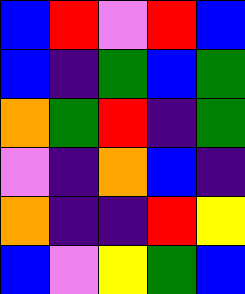[["blue", "red", "violet", "red", "blue"], ["blue", "indigo", "green", "blue", "green"], ["orange", "green", "red", "indigo", "green"], ["violet", "indigo", "orange", "blue", "indigo"], ["orange", "indigo", "indigo", "red", "yellow"], ["blue", "violet", "yellow", "green", "blue"]]